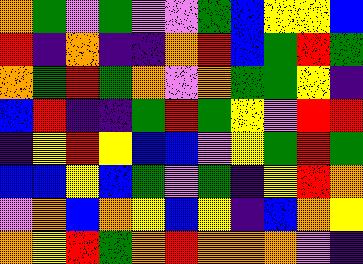[["orange", "green", "violet", "green", "violet", "violet", "green", "blue", "yellow", "yellow", "blue"], ["red", "indigo", "orange", "indigo", "indigo", "orange", "red", "blue", "green", "red", "green"], ["orange", "green", "red", "green", "orange", "violet", "orange", "green", "green", "yellow", "indigo"], ["blue", "red", "indigo", "indigo", "green", "red", "green", "yellow", "violet", "red", "red"], ["indigo", "yellow", "red", "yellow", "blue", "blue", "violet", "yellow", "green", "red", "green"], ["blue", "blue", "yellow", "blue", "green", "violet", "green", "indigo", "yellow", "red", "orange"], ["violet", "orange", "blue", "orange", "yellow", "blue", "yellow", "indigo", "blue", "orange", "yellow"], ["orange", "yellow", "red", "green", "orange", "red", "orange", "orange", "orange", "violet", "indigo"]]